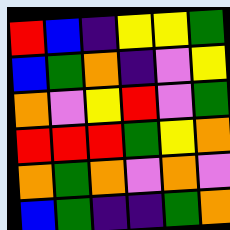[["red", "blue", "indigo", "yellow", "yellow", "green"], ["blue", "green", "orange", "indigo", "violet", "yellow"], ["orange", "violet", "yellow", "red", "violet", "green"], ["red", "red", "red", "green", "yellow", "orange"], ["orange", "green", "orange", "violet", "orange", "violet"], ["blue", "green", "indigo", "indigo", "green", "orange"]]